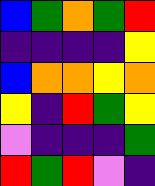[["blue", "green", "orange", "green", "red"], ["indigo", "indigo", "indigo", "indigo", "yellow"], ["blue", "orange", "orange", "yellow", "orange"], ["yellow", "indigo", "red", "green", "yellow"], ["violet", "indigo", "indigo", "indigo", "green"], ["red", "green", "red", "violet", "indigo"]]